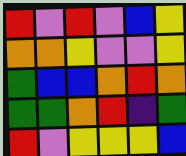[["red", "violet", "red", "violet", "blue", "yellow"], ["orange", "orange", "yellow", "violet", "violet", "yellow"], ["green", "blue", "blue", "orange", "red", "orange"], ["green", "green", "orange", "red", "indigo", "green"], ["red", "violet", "yellow", "yellow", "yellow", "blue"]]